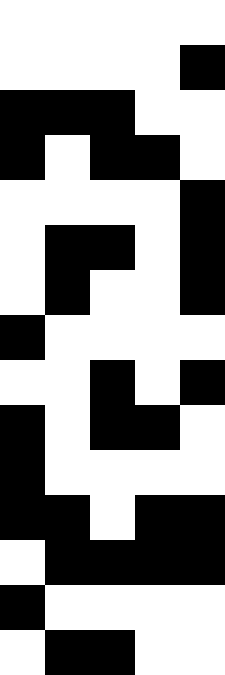[["white", "white", "white", "white", "white"], ["white", "white", "white", "white", "black"], ["black", "black", "black", "white", "white"], ["black", "white", "black", "black", "white"], ["white", "white", "white", "white", "black"], ["white", "black", "black", "white", "black"], ["white", "black", "white", "white", "black"], ["black", "white", "white", "white", "white"], ["white", "white", "black", "white", "black"], ["black", "white", "black", "black", "white"], ["black", "white", "white", "white", "white"], ["black", "black", "white", "black", "black"], ["white", "black", "black", "black", "black"], ["black", "white", "white", "white", "white"], ["white", "black", "black", "white", "white"]]